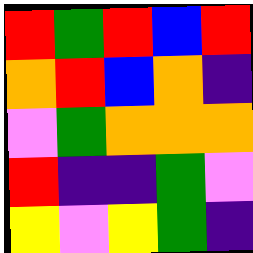[["red", "green", "red", "blue", "red"], ["orange", "red", "blue", "orange", "indigo"], ["violet", "green", "orange", "orange", "orange"], ["red", "indigo", "indigo", "green", "violet"], ["yellow", "violet", "yellow", "green", "indigo"]]